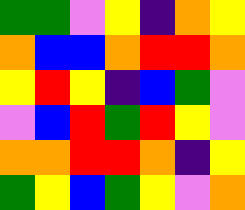[["green", "green", "violet", "yellow", "indigo", "orange", "yellow"], ["orange", "blue", "blue", "orange", "red", "red", "orange"], ["yellow", "red", "yellow", "indigo", "blue", "green", "violet"], ["violet", "blue", "red", "green", "red", "yellow", "violet"], ["orange", "orange", "red", "red", "orange", "indigo", "yellow"], ["green", "yellow", "blue", "green", "yellow", "violet", "orange"]]